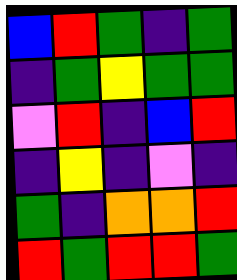[["blue", "red", "green", "indigo", "green"], ["indigo", "green", "yellow", "green", "green"], ["violet", "red", "indigo", "blue", "red"], ["indigo", "yellow", "indigo", "violet", "indigo"], ["green", "indigo", "orange", "orange", "red"], ["red", "green", "red", "red", "green"]]